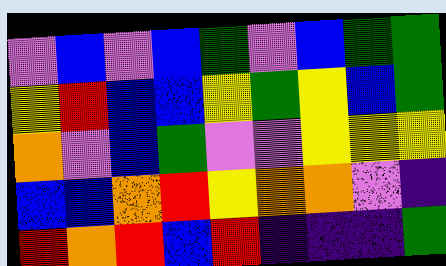[["violet", "blue", "violet", "blue", "green", "violet", "blue", "green", "green"], ["yellow", "red", "blue", "blue", "yellow", "green", "yellow", "blue", "green"], ["orange", "violet", "blue", "green", "violet", "violet", "yellow", "yellow", "yellow"], ["blue", "blue", "orange", "red", "yellow", "orange", "orange", "violet", "indigo"], ["red", "orange", "red", "blue", "red", "indigo", "indigo", "indigo", "green"]]